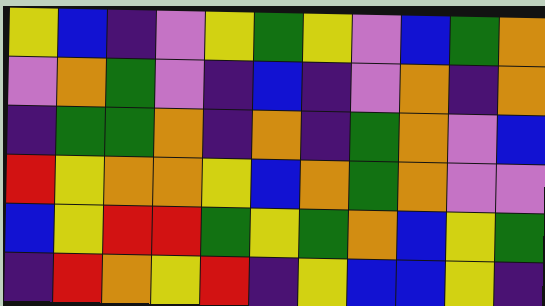[["yellow", "blue", "indigo", "violet", "yellow", "green", "yellow", "violet", "blue", "green", "orange"], ["violet", "orange", "green", "violet", "indigo", "blue", "indigo", "violet", "orange", "indigo", "orange"], ["indigo", "green", "green", "orange", "indigo", "orange", "indigo", "green", "orange", "violet", "blue"], ["red", "yellow", "orange", "orange", "yellow", "blue", "orange", "green", "orange", "violet", "violet"], ["blue", "yellow", "red", "red", "green", "yellow", "green", "orange", "blue", "yellow", "green"], ["indigo", "red", "orange", "yellow", "red", "indigo", "yellow", "blue", "blue", "yellow", "indigo"]]